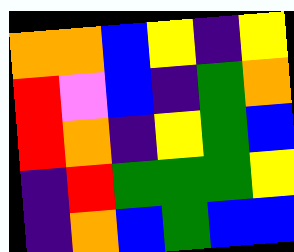[["orange", "orange", "blue", "yellow", "indigo", "yellow"], ["red", "violet", "blue", "indigo", "green", "orange"], ["red", "orange", "indigo", "yellow", "green", "blue"], ["indigo", "red", "green", "green", "green", "yellow"], ["indigo", "orange", "blue", "green", "blue", "blue"]]